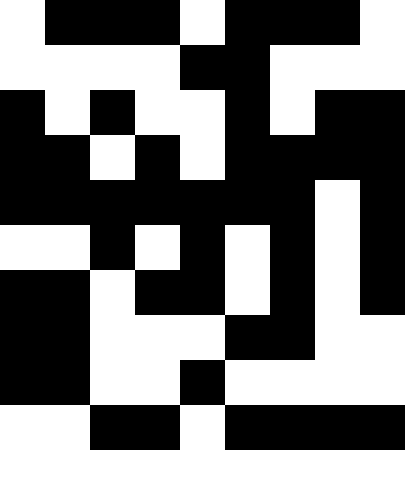[["white", "black", "black", "black", "white", "black", "black", "black", "white"], ["white", "white", "white", "white", "black", "black", "white", "white", "white"], ["black", "white", "black", "white", "white", "black", "white", "black", "black"], ["black", "black", "white", "black", "white", "black", "black", "black", "black"], ["black", "black", "black", "black", "black", "black", "black", "white", "black"], ["white", "white", "black", "white", "black", "white", "black", "white", "black"], ["black", "black", "white", "black", "black", "white", "black", "white", "black"], ["black", "black", "white", "white", "white", "black", "black", "white", "white"], ["black", "black", "white", "white", "black", "white", "white", "white", "white"], ["white", "white", "black", "black", "white", "black", "black", "black", "black"], ["white", "white", "white", "white", "white", "white", "white", "white", "white"]]